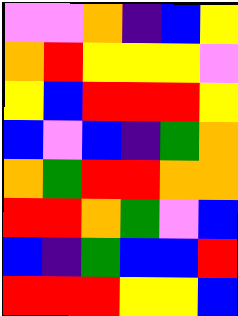[["violet", "violet", "orange", "indigo", "blue", "yellow"], ["orange", "red", "yellow", "yellow", "yellow", "violet"], ["yellow", "blue", "red", "red", "red", "yellow"], ["blue", "violet", "blue", "indigo", "green", "orange"], ["orange", "green", "red", "red", "orange", "orange"], ["red", "red", "orange", "green", "violet", "blue"], ["blue", "indigo", "green", "blue", "blue", "red"], ["red", "red", "red", "yellow", "yellow", "blue"]]